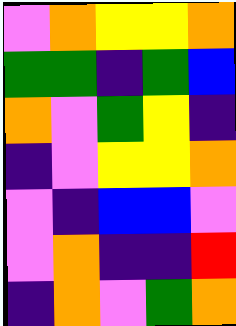[["violet", "orange", "yellow", "yellow", "orange"], ["green", "green", "indigo", "green", "blue"], ["orange", "violet", "green", "yellow", "indigo"], ["indigo", "violet", "yellow", "yellow", "orange"], ["violet", "indigo", "blue", "blue", "violet"], ["violet", "orange", "indigo", "indigo", "red"], ["indigo", "orange", "violet", "green", "orange"]]